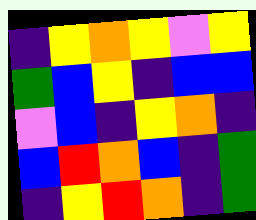[["indigo", "yellow", "orange", "yellow", "violet", "yellow"], ["green", "blue", "yellow", "indigo", "blue", "blue"], ["violet", "blue", "indigo", "yellow", "orange", "indigo"], ["blue", "red", "orange", "blue", "indigo", "green"], ["indigo", "yellow", "red", "orange", "indigo", "green"]]